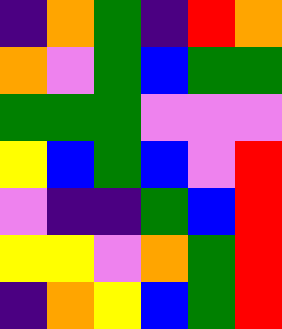[["indigo", "orange", "green", "indigo", "red", "orange"], ["orange", "violet", "green", "blue", "green", "green"], ["green", "green", "green", "violet", "violet", "violet"], ["yellow", "blue", "green", "blue", "violet", "red"], ["violet", "indigo", "indigo", "green", "blue", "red"], ["yellow", "yellow", "violet", "orange", "green", "red"], ["indigo", "orange", "yellow", "blue", "green", "red"]]